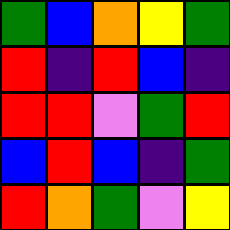[["green", "blue", "orange", "yellow", "green"], ["red", "indigo", "red", "blue", "indigo"], ["red", "red", "violet", "green", "red"], ["blue", "red", "blue", "indigo", "green"], ["red", "orange", "green", "violet", "yellow"]]